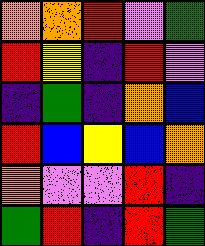[["orange", "orange", "red", "violet", "green"], ["red", "yellow", "indigo", "red", "violet"], ["indigo", "green", "indigo", "orange", "blue"], ["red", "blue", "yellow", "blue", "orange"], ["orange", "violet", "violet", "red", "indigo"], ["green", "red", "indigo", "red", "green"]]